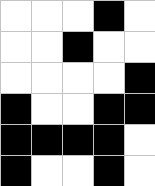[["white", "white", "white", "black", "white"], ["white", "white", "black", "white", "white"], ["white", "white", "white", "white", "black"], ["black", "white", "white", "black", "black"], ["black", "black", "black", "black", "white"], ["black", "white", "white", "black", "white"]]